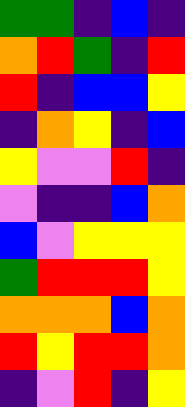[["green", "green", "indigo", "blue", "indigo"], ["orange", "red", "green", "indigo", "red"], ["red", "indigo", "blue", "blue", "yellow"], ["indigo", "orange", "yellow", "indigo", "blue"], ["yellow", "violet", "violet", "red", "indigo"], ["violet", "indigo", "indigo", "blue", "orange"], ["blue", "violet", "yellow", "yellow", "yellow"], ["green", "red", "red", "red", "yellow"], ["orange", "orange", "orange", "blue", "orange"], ["red", "yellow", "red", "red", "orange"], ["indigo", "violet", "red", "indigo", "yellow"]]